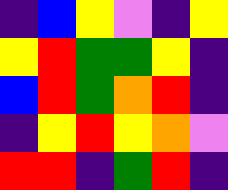[["indigo", "blue", "yellow", "violet", "indigo", "yellow"], ["yellow", "red", "green", "green", "yellow", "indigo"], ["blue", "red", "green", "orange", "red", "indigo"], ["indigo", "yellow", "red", "yellow", "orange", "violet"], ["red", "red", "indigo", "green", "red", "indigo"]]